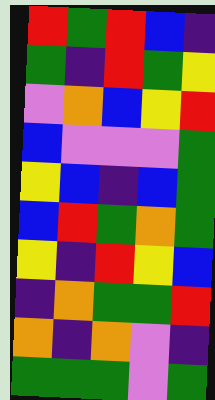[["red", "green", "red", "blue", "indigo"], ["green", "indigo", "red", "green", "yellow"], ["violet", "orange", "blue", "yellow", "red"], ["blue", "violet", "violet", "violet", "green"], ["yellow", "blue", "indigo", "blue", "green"], ["blue", "red", "green", "orange", "green"], ["yellow", "indigo", "red", "yellow", "blue"], ["indigo", "orange", "green", "green", "red"], ["orange", "indigo", "orange", "violet", "indigo"], ["green", "green", "green", "violet", "green"]]